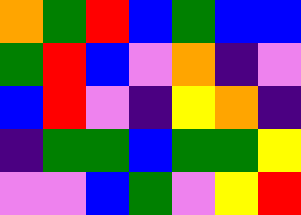[["orange", "green", "red", "blue", "green", "blue", "blue"], ["green", "red", "blue", "violet", "orange", "indigo", "violet"], ["blue", "red", "violet", "indigo", "yellow", "orange", "indigo"], ["indigo", "green", "green", "blue", "green", "green", "yellow"], ["violet", "violet", "blue", "green", "violet", "yellow", "red"]]